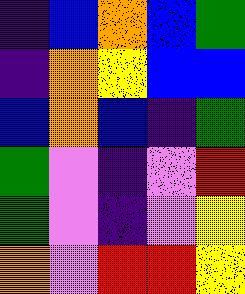[["indigo", "blue", "orange", "blue", "green"], ["indigo", "orange", "yellow", "blue", "blue"], ["blue", "orange", "blue", "indigo", "green"], ["green", "violet", "indigo", "violet", "red"], ["green", "violet", "indigo", "violet", "yellow"], ["orange", "violet", "red", "red", "yellow"]]